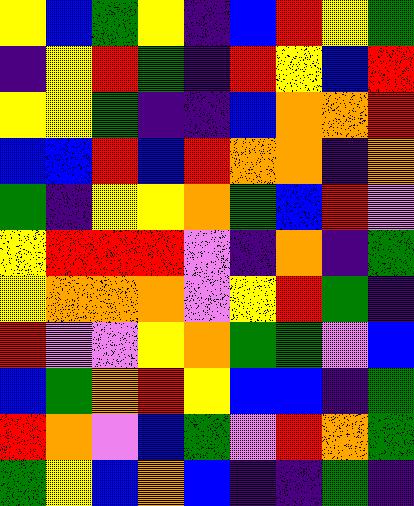[["yellow", "blue", "green", "yellow", "indigo", "blue", "red", "yellow", "green"], ["indigo", "yellow", "red", "green", "indigo", "red", "yellow", "blue", "red"], ["yellow", "yellow", "green", "indigo", "indigo", "blue", "orange", "orange", "red"], ["blue", "blue", "red", "blue", "red", "orange", "orange", "indigo", "orange"], ["green", "indigo", "yellow", "yellow", "orange", "green", "blue", "red", "violet"], ["yellow", "red", "red", "red", "violet", "indigo", "orange", "indigo", "green"], ["yellow", "orange", "orange", "orange", "violet", "yellow", "red", "green", "indigo"], ["red", "violet", "violet", "yellow", "orange", "green", "green", "violet", "blue"], ["blue", "green", "orange", "red", "yellow", "blue", "blue", "indigo", "green"], ["red", "orange", "violet", "blue", "green", "violet", "red", "orange", "green"], ["green", "yellow", "blue", "orange", "blue", "indigo", "indigo", "green", "indigo"]]